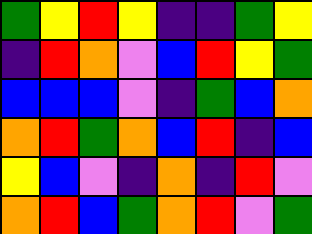[["green", "yellow", "red", "yellow", "indigo", "indigo", "green", "yellow"], ["indigo", "red", "orange", "violet", "blue", "red", "yellow", "green"], ["blue", "blue", "blue", "violet", "indigo", "green", "blue", "orange"], ["orange", "red", "green", "orange", "blue", "red", "indigo", "blue"], ["yellow", "blue", "violet", "indigo", "orange", "indigo", "red", "violet"], ["orange", "red", "blue", "green", "orange", "red", "violet", "green"]]